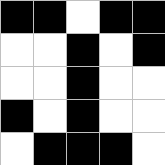[["black", "black", "white", "black", "black"], ["white", "white", "black", "white", "black"], ["white", "white", "black", "white", "white"], ["black", "white", "black", "white", "white"], ["white", "black", "black", "black", "white"]]